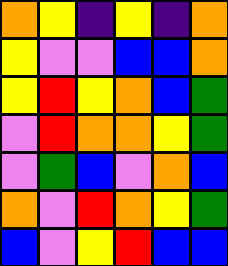[["orange", "yellow", "indigo", "yellow", "indigo", "orange"], ["yellow", "violet", "violet", "blue", "blue", "orange"], ["yellow", "red", "yellow", "orange", "blue", "green"], ["violet", "red", "orange", "orange", "yellow", "green"], ["violet", "green", "blue", "violet", "orange", "blue"], ["orange", "violet", "red", "orange", "yellow", "green"], ["blue", "violet", "yellow", "red", "blue", "blue"]]